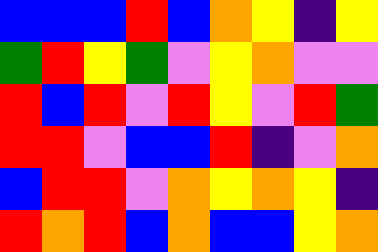[["blue", "blue", "blue", "red", "blue", "orange", "yellow", "indigo", "yellow"], ["green", "red", "yellow", "green", "violet", "yellow", "orange", "violet", "violet"], ["red", "blue", "red", "violet", "red", "yellow", "violet", "red", "green"], ["red", "red", "violet", "blue", "blue", "red", "indigo", "violet", "orange"], ["blue", "red", "red", "violet", "orange", "yellow", "orange", "yellow", "indigo"], ["red", "orange", "red", "blue", "orange", "blue", "blue", "yellow", "orange"]]